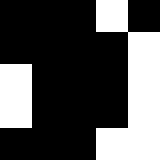[["black", "black", "black", "white", "black"], ["black", "black", "black", "black", "white"], ["white", "black", "black", "black", "white"], ["white", "black", "black", "black", "white"], ["black", "black", "black", "white", "white"]]